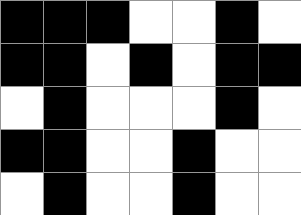[["black", "black", "black", "white", "white", "black", "white"], ["black", "black", "white", "black", "white", "black", "black"], ["white", "black", "white", "white", "white", "black", "white"], ["black", "black", "white", "white", "black", "white", "white"], ["white", "black", "white", "white", "black", "white", "white"]]